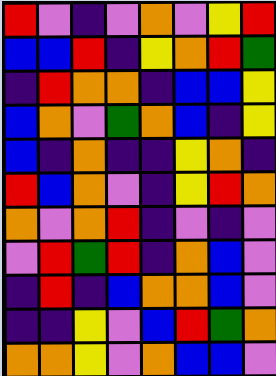[["red", "violet", "indigo", "violet", "orange", "violet", "yellow", "red"], ["blue", "blue", "red", "indigo", "yellow", "orange", "red", "green"], ["indigo", "red", "orange", "orange", "indigo", "blue", "blue", "yellow"], ["blue", "orange", "violet", "green", "orange", "blue", "indigo", "yellow"], ["blue", "indigo", "orange", "indigo", "indigo", "yellow", "orange", "indigo"], ["red", "blue", "orange", "violet", "indigo", "yellow", "red", "orange"], ["orange", "violet", "orange", "red", "indigo", "violet", "indigo", "violet"], ["violet", "red", "green", "red", "indigo", "orange", "blue", "violet"], ["indigo", "red", "indigo", "blue", "orange", "orange", "blue", "violet"], ["indigo", "indigo", "yellow", "violet", "blue", "red", "green", "orange"], ["orange", "orange", "yellow", "violet", "orange", "blue", "blue", "violet"]]